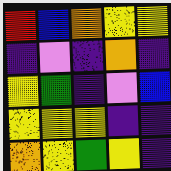[["red", "blue", "orange", "yellow", "yellow"], ["indigo", "violet", "indigo", "orange", "indigo"], ["yellow", "green", "indigo", "violet", "blue"], ["yellow", "yellow", "yellow", "indigo", "indigo"], ["orange", "yellow", "green", "yellow", "indigo"]]